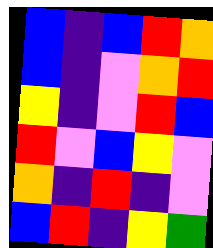[["blue", "indigo", "blue", "red", "orange"], ["blue", "indigo", "violet", "orange", "red"], ["yellow", "indigo", "violet", "red", "blue"], ["red", "violet", "blue", "yellow", "violet"], ["orange", "indigo", "red", "indigo", "violet"], ["blue", "red", "indigo", "yellow", "green"]]